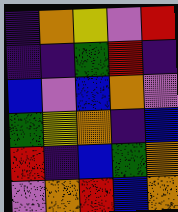[["indigo", "orange", "yellow", "violet", "red"], ["indigo", "indigo", "green", "red", "indigo"], ["blue", "violet", "blue", "orange", "violet"], ["green", "yellow", "orange", "indigo", "blue"], ["red", "indigo", "blue", "green", "orange"], ["violet", "orange", "red", "blue", "orange"]]